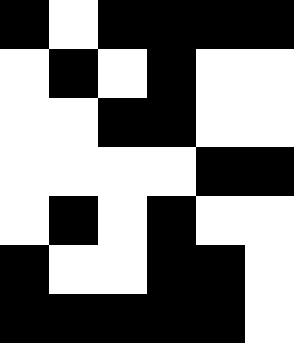[["black", "white", "black", "black", "black", "black"], ["white", "black", "white", "black", "white", "white"], ["white", "white", "black", "black", "white", "white"], ["white", "white", "white", "white", "black", "black"], ["white", "black", "white", "black", "white", "white"], ["black", "white", "white", "black", "black", "white"], ["black", "black", "black", "black", "black", "white"]]